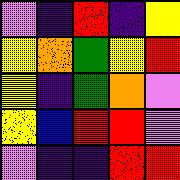[["violet", "indigo", "red", "indigo", "yellow"], ["yellow", "orange", "green", "yellow", "red"], ["yellow", "indigo", "green", "orange", "violet"], ["yellow", "blue", "red", "red", "violet"], ["violet", "indigo", "indigo", "red", "red"]]